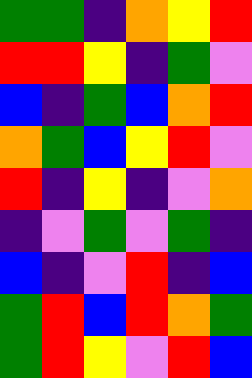[["green", "green", "indigo", "orange", "yellow", "red"], ["red", "red", "yellow", "indigo", "green", "violet"], ["blue", "indigo", "green", "blue", "orange", "red"], ["orange", "green", "blue", "yellow", "red", "violet"], ["red", "indigo", "yellow", "indigo", "violet", "orange"], ["indigo", "violet", "green", "violet", "green", "indigo"], ["blue", "indigo", "violet", "red", "indigo", "blue"], ["green", "red", "blue", "red", "orange", "green"], ["green", "red", "yellow", "violet", "red", "blue"]]